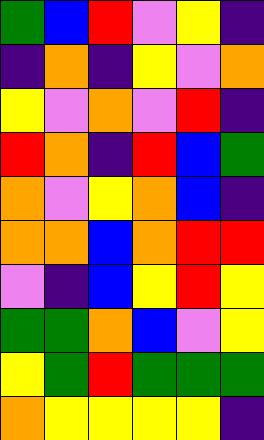[["green", "blue", "red", "violet", "yellow", "indigo"], ["indigo", "orange", "indigo", "yellow", "violet", "orange"], ["yellow", "violet", "orange", "violet", "red", "indigo"], ["red", "orange", "indigo", "red", "blue", "green"], ["orange", "violet", "yellow", "orange", "blue", "indigo"], ["orange", "orange", "blue", "orange", "red", "red"], ["violet", "indigo", "blue", "yellow", "red", "yellow"], ["green", "green", "orange", "blue", "violet", "yellow"], ["yellow", "green", "red", "green", "green", "green"], ["orange", "yellow", "yellow", "yellow", "yellow", "indigo"]]